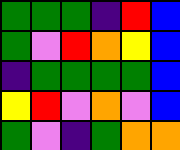[["green", "green", "green", "indigo", "red", "blue"], ["green", "violet", "red", "orange", "yellow", "blue"], ["indigo", "green", "green", "green", "green", "blue"], ["yellow", "red", "violet", "orange", "violet", "blue"], ["green", "violet", "indigo", "green", "orange", "orange"]]